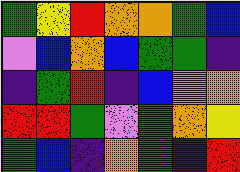[["green", "yellow", "red", "orange", "orange", "green", "blue"], ["violet", "blue", "orange", "blue", "green", "green", "indigo"], ["indigo", "green", "red", "indigo", "blue", "violet", "orange"], ["red", "red", "green", "violet", "green", "orange", "yellow"], ["green", "blue", "indigo", "orange", "green", "indigo", "red"]]